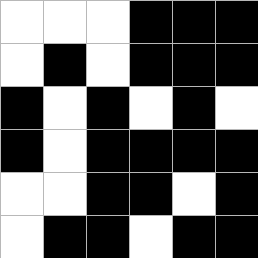[["white", "white", "white", "black", "black", "black"], ["white", "black", "white", "black", "black", "black"], ["black", "white", "black", "white", "black", "white"], ["black", "white", "black", "black", "black", "black"], ["white", "white", "black", "black", "white", "black"], ["white", "black", "black", "white", "black", "black"]]